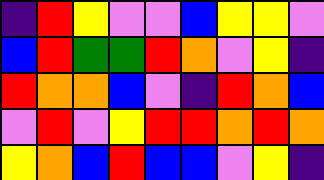[["indigo", "red", "yellow", "violet", "violet", "blue", "yellow", "yellow", "violet"], ["blue", "red", "green", "green", "red", "orange", "violet", "yellow", "indigo"], ["red", "orange", "orange", "blue", "violet", "indigo", "red", "orange", "blue"], ["violet", "red", "violet", "yellow", "red", "red", "orange", "red", "orange"], ["yellow", "orange", "blue", "red", "blue", "blue", "violet", "yellow", "indigo"]]